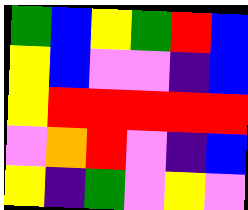[["green", "blue", "yellow", "green", "red", "blue"], ["yellow", "blue", "violet", "violet", "indigo", "blue"], ["yellow", "red", "red", "red", "red", "red"], ["violet", "orange", "red", "violet", "indigo", "blue"], ["yellow", "indigo", "green", "violet", "yellow", "violet"]]